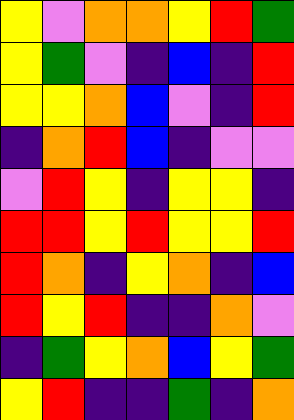[["yellow", "violet", "orange", "orange", "yellow", "red", "green"], ["yellow", "green", "violet", "indigo", "blue", "indigo", "red"], ["yellow", "yellow", "orange", "blue", "violet", "indigo", "red"], ["indigo", "orange", "red", "blue", "indigo", "violet", "violet"], ["violet", "red", "yellow", "indigo", "yellow", "yellow", "indigo"], ["red", "red", "yellow", "red", "yellow", "yellow", "red"], ["red", "orange", "indigo", "yellow", "orange", "indigo", "blue"], ["red", "yellow", "red", "indigo", "indigo", "orange", "violet"], ["indigo", "green", "yellow", "orange", "blue", "yellow", "green"], ["yellow", "red", "indigo", "indigo", "green", "indigo", "orange"]]